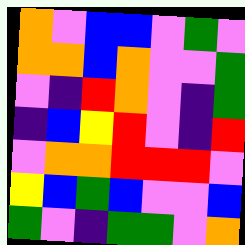[["orange", "violet", "blue", "blue", "violet", "green", "violet"], ["orange", "orange", "blue", "orange", "violet", "violet", "green"], ["violet", "indigo", "red", "orange", "violet", "indigo", "green"], ["indigo", "blue", "yellow", "red", "violet", "indigo", "red"], ["violet", "orange", "orange", "red", "red", "red", "violet"], ["yellow", "blue", "green", "blue", "violet", "violet", "blue"], ["green", "violet", "indigo", "green", "green", "violet", "orange"]]